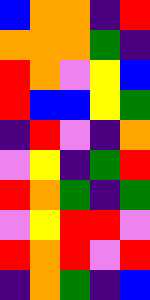[["blue", "orange", "orange", "indigo", "red"], ["orange", "orange", "orange", "green", "indigo"], ["red", "orange", "violet", "yellow", "blue"], ["red", "blue", "blue", "yellow", "green"], ["indigo", "red", "violet", "indigo", "orange"], ["violet", "yellow", "indigo", "green", "red"], ["red", "orange", "green", "indigo", "green"], ["violet", "yellow", "red", "red", "violet"], ["red", "orange", "red", "violet", "red"], ["indigo", "orange", "green", "indigo", "blue"]]